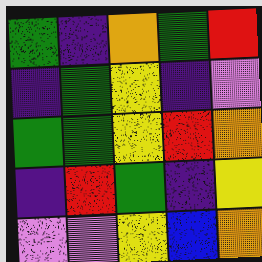[["green", "indigo", "orange", "green", "red"], ["indigo", "green", "yellow", "indigo", "violet"], ["green", "green", "yellow", "red", "orange"], ["indigo", "red", "green", "indigo", "yellow"], ["violet", "violet", "yellow", "blue", "orange"]]